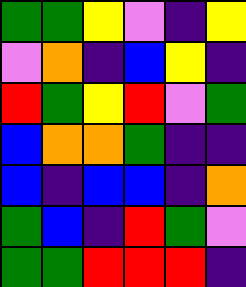[["green", "green", "yellow", "violet", "indigo", "yellow"], ["violet", "orange", "indigo", "blue", "yellow", "indigo"], ["red", "green", "yellow", "red", "violet", "green"], ["blue", "orange", "orange", "green", "indigo", "indigo"], ["blue", "indigo", "blue", "blue", "indigo", "orange"], ["green", "blue", "indigo", "red", "green", "violet"], ["green", "green", "red", "red", "red", "indigo"]]